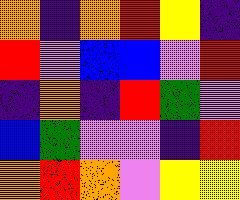[["orange", "indigo", "orange", "red", "yellow", "indigo"], ["red", "violet", "blue", "blue", "violet", "red"], ["indigo", "orange", "indigo", "red", "green", "violet"], ["blue", "green", "violet", "violet", "indigo", "red"], ["orange", "red", "orange", "violet", "yellow", "yellow"]]